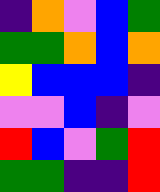[["indigo", "orange", "violet", "blue", "green"], ["green", "green", "orange", "blue", "orange"], ["yellow", "blue", "blue", "blue", "indigo"], ["violet", "violet", "blue", "indigo", "violet"], ["red", "blue", "violet", "green", "red"], ["green", "green", "indigo", "indigo", "red"]]